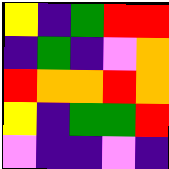[["yellow", "indigo", "green", "red", "red"], ["indigo", "green", "indigo", "violet", "orange"], ["red", "orange", "orange", "red", "orange"], ["yellow", "indigo", "green", "green", "red"], ["violet", "indigo", "indigo", "violet", "indigo"]]